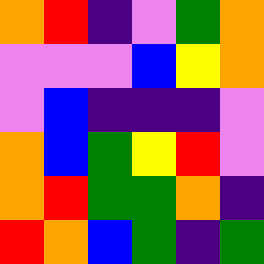[["orange", "red", "indigo", "violet", "green", "orange"], ["violet", "violet", "violet", "blue", "yellow", "orange"], ["violet", "blue", "indigo", "indigo", "indigo", "violet"], ["orange", "blue", "green", "yellow", "red", "violet"], ["orange", "red", "green", "green", "orange", "indigo"], ["red", "orange", "blue", "green", "indigo", "green"]]